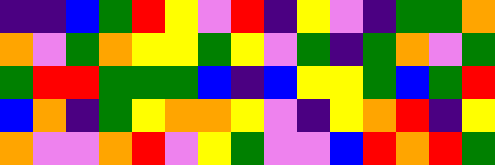[["indigo", "indigo", "blue", "green", "red", "yellow", "violet", "red", "indigo", "yellow", "violet", "indigo", "green", "green", "orange"], ["orange", "violet", "green", "orange", "yellow", "yellow", "green", "yellow", "violet", "green", "indigo", "green", "orange", "violet", "green"], ["green", "red", "red", "green", "green", "green", "blue", "indigo", "blue", "yellow", "yellow", "green", "blue", "green", "red"], ["blue", "orange", "indigo", "green", "yellow", "orange", "orange", "yellow", "violet", "indigo", "yellow", "orange", "red", "indigo", "yellow"], ["orange", "violet", "violet", "orange", "red", "violet", "yellow", "green", "violet", "violet", "blue", "red", "orange", "red", "green"]]